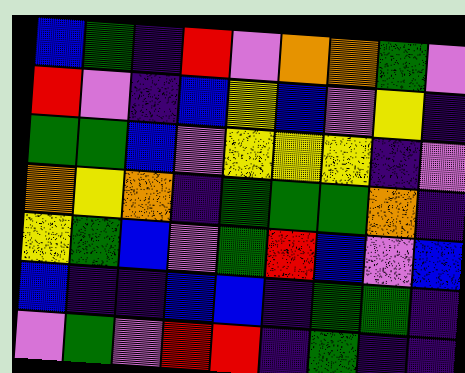[["blue", "green", "indigo", "red", "violet", "orange", "orange", "green", "violet"], ["red", "violet", "indigo", "blue", "yellow", "blue", "violet", "yellow", "indigo"], ["green", "green", "blue", "violet", "yellow", "yellow", "yellow", "indigo", "violet"], ["orange", "yellow", "orange", "indigo", "green", "green", "green", "orange", "indigo"], ["yellow", "green", "blue", "violet", "green", "red", "blue", "violet", "blue"], ["blue", "indigo", "indigo", "blue", "blue", "indigo", "green", "green", "indigo"], ["violet", "green", "violet", "red", "red", "indigo", "green", "indigo", "indigo"]]